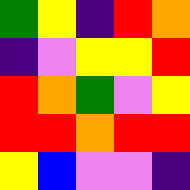[["green", "yellow", "indigo", "red", "orange"], ["indigo", "violet", "yellow", "yellow", "red"], ["red", "orange", "green", "violet", "yellow"], ["red", "red", "orange", "red", "red"], ["yellow", "blue", "violet", "violet", "indigo"]]